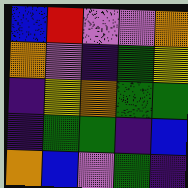[["blue", "red", "violet", "violet", "orange"], ["orange", "violet", "indigo", "green", "yellow"], ["indigo", "yellow", "orange", "green", "green"], ["indigo", "green", "green", "indigo", "blue"], ["orange", "blue", "violet", "green", "indigo"]]